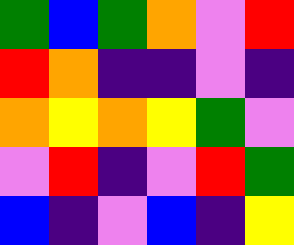[["green", "blue", "green", "orange", "violet", "red"], ["red", "orange", "indigo", "indigo", "violet", "indigo"], ["orange", "yellow", "orange", "yellow", "green", "violet"], ["violet", "red", "indigo", "violet", "red", "green"], ["blue", "indigo", "violet", "blue", "indigo", "yellow"]]